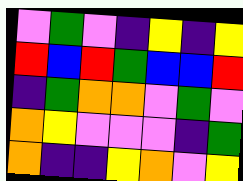[["violet", "green", "violet", "indigo", "yellow", "indigo", "yellow"], ["red", "blue", "red", "green", "blue", "blue", "red"], ["indigo", "green", "orange", "orange", "violet", "green", "violet"], ["orange", "yellow", "violet", "violet", "violet", "indigo", "green"], ["orange", "indigo", "indigo", "yellow", "orange", "violet", "yellow"]]